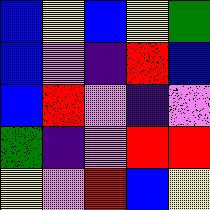[["blue", "yellow", "blue", "yellow", "green"], ["blue", "violet", "indigo", "red", "blue"], ["blue", "red", "violet", "indigo", "violet"], ["green", "indigo", "violet", "red", "red"], ["yellow", "violet", "red", "blue", "yellow"]]